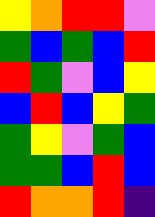[["yellow", "orange", "red", "red", "violet"], ["green", "blue", "green", "blue", "red"], ["red", "green", "violet", "blue", "yellow"], ["blue", "red", "blue", "yellow", "green"], ["green", "yellow", "violet", "green", "blue"], ["green", "green", "blue", "red", "blue"], ["red", "orange", "orange", "red", "indigo"]]